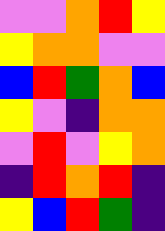[["violet", "violet", "orange", "red", "yellow"], ["yellow", "orange", "orange", "violet", "violet"], ["blue", "red", "green", "orange", "blue"], ["yellow", "violet", "indigo", "orange", "orange"], ["violet", "red", "violet", "yellow", "orange"], ["indigo", "red", "orange", "red", "indigo"], ["yellow", "blue", "red", "green", "indigo"]]